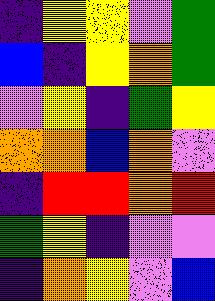[["indigo", "yellow", "yellow", "violet", "green"], ["blue", "indigo", "yellow", "orange", "green"], ["violet", "yellow", "indigo", "green", "yellow"], ["orange", "orange", "blue", "orange", "violet"], ["indigo", "red", "red", "orange", "red"], ["green", "yellow", "indigo", "violet", "violet"], ["indigo", "orange", "yellow", "violet", "blue"]]